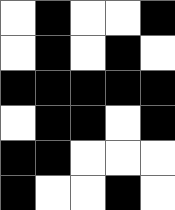[["white", "black", "white", "white", "black"], ["white", "black", "white", "black", "white"], ["black", "black", "black", "black", "black"], ["white", "black", "black", "white", "black"], ["black", "black", "white", "white", "white"], ["black", "white", "white", "black", "white"]]